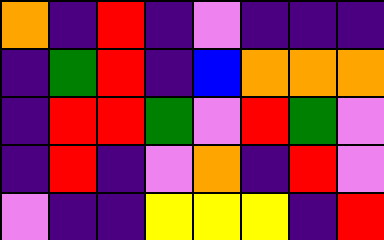[["orange", "indigo", "red", "indigo", "violet", "indigo", "indigo", "indigo"], ["indigo", "green", "red", "indigo", "blue", "orange", "orange", "orange"], ["indigo", "red", "red", "green", "violet", "red", "green", "violet"], ["indigo", "red", "indigo", "violet", "orange", "indigo", "red", "violet"], ["violet", "indigo", "indigo", "yellow", "yellow", "yellow", "indigo", "red"]]